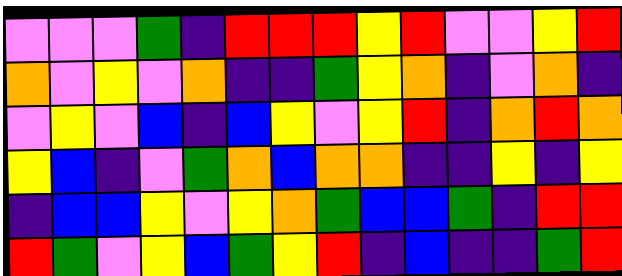[["violet", "violet", "violet", "green", "indigo", "red", "red", "red", "yellow", "red", "violet", "violet", "yellow", "red"], ["orange", "violet", "yellow", "violet", "orange", "indigo", "indigo", "green", "yellow", "orange", "indigo", "violet", "orange", "indigo"], ["violet", "yellow", "violet", "blue", "indigo", "blue", "yellow", "violet", "yellow", "red", "indigo", "orange", "red", "orange"], ["yellow", "blue", "indigo", "violet", "green", "orange", "blue", "orange", "orange", "indigo", "indigo", "yellow", "indigo", "yellow"], ["indigo", "blue", "blue", "yellow", "violet", "yellow", "orange", "green", "blue", "blue", "green", "indigo", "red", "red"], ["red", "green", "violet", "yellow", "blue", "green", "yellow", "red", "indigo", "blue", "indigo", "indigo", "green", "red"]]